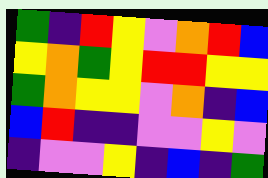[["green", "indigo", "red", "yellow", "violet", "orange", "red", "blue"], ["yellow", "orange", "green", "yellow", "red", "red", "yellow", "yellow"], ["green", "orange", "yellow", "yellow", "violet", "orange", "indigo", "blue"], ["blue", "red", "indigo", "indigo", "violet", "violet", "yellow", "violet"], ["indigo", "violet", "violet", "yellow", "indigo", "blue", "indigo", "green"]]